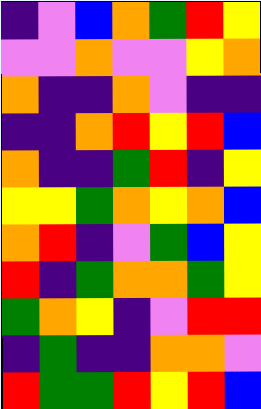[["indigo", "violet", "blue", "orange", "green", "red", "yellow"], ["violet", "violet", "orange", "violet", "violet", "yellow", "orange"], ["orange", "indigo", "indigo", "orange", "violet", "indigo", "indigo"], ["indigo", "indigo", "orange", "red", "yellow", "red", "blue"], ["orange", "indigo", "indigo", "green", "red", "indigo", "yellow"], ["yellow", "yellow", "green", "orange", "yellow", "orange", "blue"], ["orange", "red", "indigo", "violet", "green", "blue", "yellow"], ["red", "indigo", "green", "orange", "orange", "green", "yellow"], ["green", "orange", "yellow", "indigo", "violet", "red", "red"], ["indigo", "green", "indigo", "indigo", "orange", "orange", "violet"], ["red", "green", "green", "red", "yellow", "red", "blue"]]